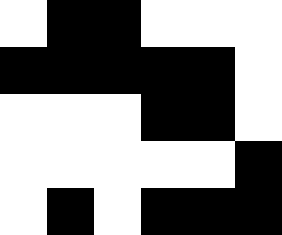[["white", "black", "black", "white", "white", "white"], ["black", "black", "black", "black", "black", "white"], ["white", "white", "white", "black", "black", "white"], ["white", "white", "white", "white", "white", "black"], ["white", "black", "white", "black", "black", "black"]]